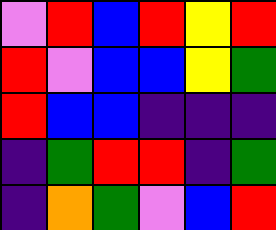[["violet", "red", "blue", "red", "yellow", "red"], ["red", "violet", "blue", "blue", "yellow", "green"], ["red", "blue", "blue", "indigo", "indigo", "indigo"], ["indigo", "green", "red", "red", "indigo", "green"], ["indigo", "orange", "green", "violet", "blue", "red"]]